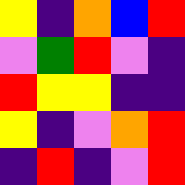[["yellow", "indigo", "orange", "blue", "red"], ["violet", "green", "red", "violet", "indigo"], ["red", "yellow", "yellow", "indigo", "indigo"], ["yellow", "indigo", "violet", "orange", "red"], ["indigo", "red", "indigo", "violet", "red"]]